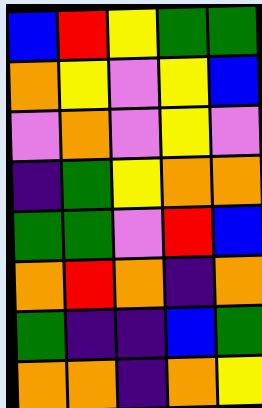[["blue", "red", "yellow", "green", "green"], ["orange", "yellow", "violet", "yellow", "blue"], ["violet", "orange", "violet", "yellow", "violet"], ["indigo", "green", "yellow", "orange", "orange"], ["green", "green", "violet", "red", "blue"], ["orange", "red", "orange", "indigo", "orange"], ["green", "indigo", "indigo", "blue", "green"], ["orange", "orange", "indigo", "orange", "yellow"]]